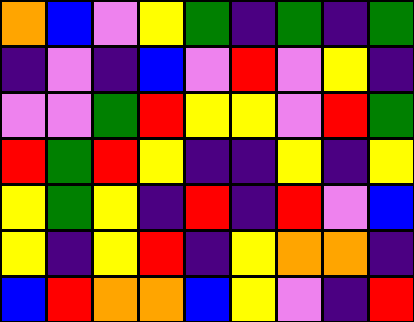[["orange", "blue", "violet", "yellow", "green", "indigo", "green", "indigo", "green"], ["indigo", "violet", "indigo", "blue", "violet", "red", "violet", "yellow", "indigo"], ["violet", "violet", "green", "red", "yellow", "yellow", "violet", "red", "green"], ["red", "green", "red", "yellow", "indigo", "indigo", "yellow", "indigo", "yellow"], ["yellow", "green", "yellow", "indigo", "red", "indigo", "red", "violet", "blue"], ["yellow", "indigo", "yellow", "red", "indigo", "yellow", "orange", "orange", "indigo"], ["blue", "red", "orange", "orange", "blue", "yellow", "violet", "indigo", "red"]]